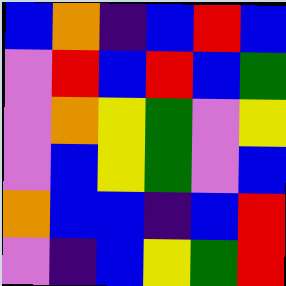[["blue", "orange", "indigo", "blue", "red", "blue"], ["violet", "red", "blue", "red", "blue", "green"], ["violet", "orange", "yellow", "green", "violet", "yellow"], ["violet", "blue", "yellow", "green", "violet", "blue"], ["orange", "blue", "blue", "indigo", "blue", "red"], ["violet", "indigo", "blue", "yellow", "green", "red"]]